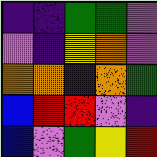[["indigo", "indigo", "green", "green", "violet"], ["violet", "indigo", "yellow", "orange", "violet"], ["orange", "orange", "indigo", "orange", "green"], ["blue", "red", "red", "violet", "indigo"], ["blue", "violet", "green", "yellow", "red"]]